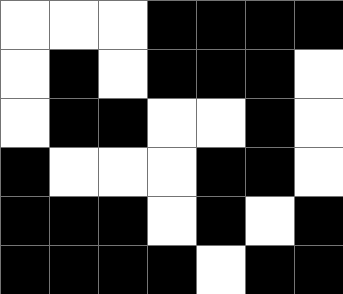[["white", "white", "white", "black", "black", "black", "black"], ["white", "black", "white", "black", "black", "black", "white"], ["white", "black", "black", "white", "white", "black", "white"], ["black", "white", "white", "white", "black", "black", "white"], ["black", "black", "black", "white", "black", "white", "black"], ["black", "black", "black", "black", "white", "black", "black"]]